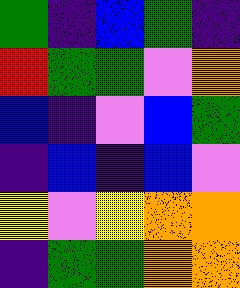[["green", "indigo", "blue", "green", "indigo"], ["red", "green", "green", "violet", "orange"], ["blue", "indigo", "violet", "blue", "green"], ["indigo", "blue", "indigo", "blue", "violet"], ["yellow", "violet", "yellow", "orange", "orange"], ["indigo", "green", "green", "orange", "orange"]]